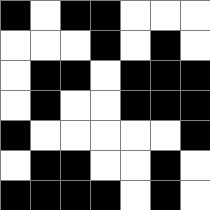[["black", "white", "black", "black", "white", "white", "white"], ["white", "white", "white", "black", "white", "black", "white"], ["white", "black", "black", "white", "black", "black", "black"], ["white", "black", "white", "white", "black", "black", "black"], ["black", "white", "white", "white", "white", "white", "black"], ["white", "black", "black", "white", "white", "black", "white"], ["black", "black", "black", "black", "white", "black", "white"]]